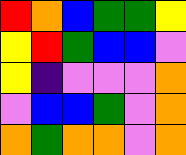[["red", "orange", "blue", "green", "green", "yellow"], ["yellow", "red", "green", "blue", "blue", "violet"], ["yellow", "indigo", "violet", "violet", "violet", "orange"], ["violet", "blue", "blue", "green", "violet", "orange"], ["orange", "green", "orange", "orange", "violet", "orange"]]